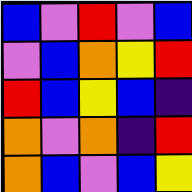[["blue", "violet", "red", "violet", "blue"], ["violet", "blue", "orange", "yellow", "red"], ["red", "blue", "yellow", "blue", "indigo"], ["orange", "violet", "orange", "indigo", "red"], ["orange", "blue", "violet", "blue", "yellow"]]